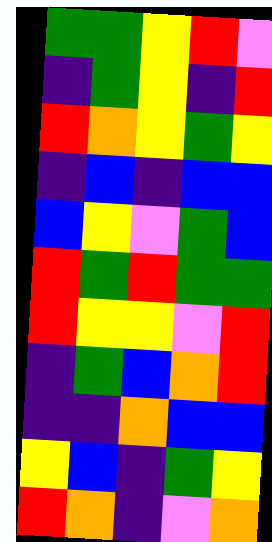[["green", "green", "yellow", "red", "violet"], ["indigo", "green", "yellow", "indigo", "red"], ["red", "orange", "yellow", "green", "yellow"], ["indigo", "blue", "indigo", "blue", "blue"], ["blue", "yellow", "violet", "green", "blue"], ["red", "green", "red", "green", "green"], ["red", "yellow", "yellow", "violet", "red"], ["indigo", "green", "blue", "orange", "red"], ["indigo", "indigo", "orange", "blue", "blue"], ["yellow", "blue", "indigo", "green", "yellow"], ["red", "orange", "indigo", "violet", "orange"]]